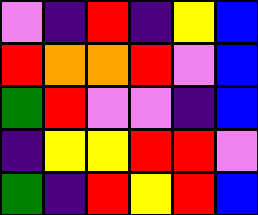[["violet", "indigo", "red", "indigo", "yellow", "blue"], ["red", "orange", "orange", "red", "violet", "blue"], ["green", "red", "violet", "violet", "indigo", "blue"], ["indigo", "yellow", "yellow", "red", "red", "violet"], ["green", "indigo", "red", "yellow", "red", "blue"]]